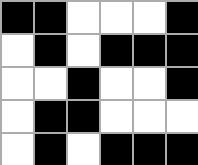[["black", "black", "white", "white", "white", "black"], ["white", "black", "white", "black", "black", "black"], ["white", "white", "black", "white", "white", "black"], ["white", "black", "black", "white", "white", "white"], ["white", "black", "white", "black", "black", "black"]]